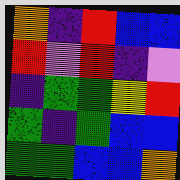[["orange", "indigo", "red", "blue", "blue"], ["red", "violet", "red", "indigo", "violet"], ["indigo", "green", "green", "yellow", "red"], ["green", "indigo", "green", "blue", "blue"], ["green", "green", "blue", "blue", "orange"]]